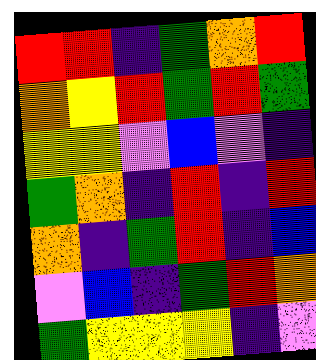[["red", "red", "indigo", "green", "orange", "red"], ["orange", "yellow", "red", "green", "red", "green"], ["yellow", "yellow", "violet", "blue", "violet", "indigo"], ["green", "orange", "indigo", "red", "indigo", "red"], ["orange", "indigo", "green", "red", "indigo", "blue"], ["violet", "blue", "indigo", "green", "red", "orange"], ["green", "yellow", "yellow", "yellow", "indigo", "violet"]]